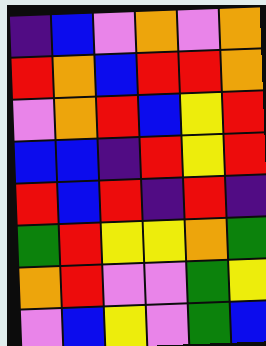[["indigo", "blue", "violet", "orange", "violet", "orange"], ["red", "orange", "blue", "red", "red", "orange"], ["violet", "orange", "red", "blue", "yellow", "red"], ["blue", "blue", "indigo", "red", "yellow", "red"], ["red", "blue", "red", "indigo", "red", "indigo"], ["green", "red", "yellow", "yellow", "orange", "green"], ["orange", "red", "violet", "violet", "green", "yellow"], ["violet", "blue", "yellow", "violet", "green", "blue"]]